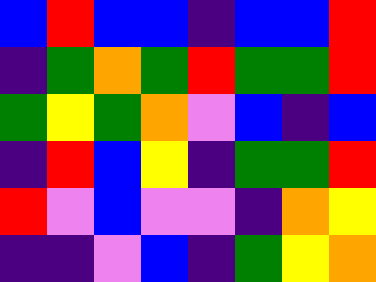[["blue", "red", "blue", "blue", "indigo", "blue", "blue", "red"], ["indigo", "green", "orange", "green", "red", "green", "green", "red"], ["green", "yellow", "green", "orange", "violet", "blue", "indigo", "blue"], ["indigo", "red", "blue", "yellow", "indigo", "green", "green", "red"], ["red", "violet", "blue", "violet", "violet", "indigo", "orange", "yellow"], ["indigo", "indigo", "violet", "blue", "indigo", "green", "yellow", "orange"]]